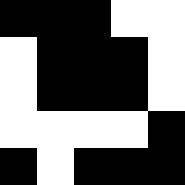[["black", "black", "black", "white", "white"], ["white", "black", "black", "black", "white"], ["white", "black", "black", "black", "white"], ["white", "white", "white", "white", "black"], ["black", "white", "black", "black", "black"]]